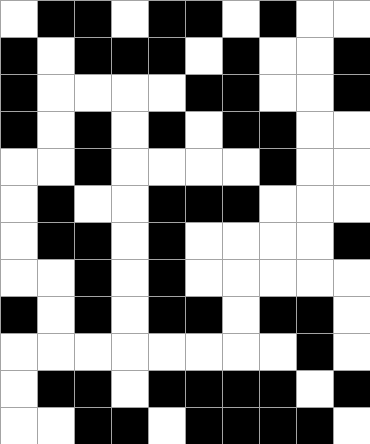[["white", "black", "black", "white", "black", "black", "white", "black", "white", "white"], ["black", "white", "black", "black", "black", "white", "black", "white", "white", "black"], ["black", "white", "white", "white", "white", "black", "black", "white", "white", "black"], ["black", "white", "black", "white", "black", "white", "black", "black", "white", "white"], ["white", "white", "black", "white", "white", "white", "white", "black", "white", "white"], ["white", "black", "white", "white", "black", "black", "black", "white", "white", "white"], ["white", "black", "black", "white", "black", "white", "white", "white", "white", "black"], ["white", "white", "black", "white", "black", "white", "white", "white", "white", "white"], ["black", "white", "black", "white", "black", "black", "white", "black", "black", "white"], ["white", "white", "white", "white", "white", "white", "white", "white", "black", "white"], ["white", "black", "black", "white", "black", "black", "black", "black", "white", "black"], ["white", "white", "black", "black", "white", "black", "black", "black", "black", "white"]]